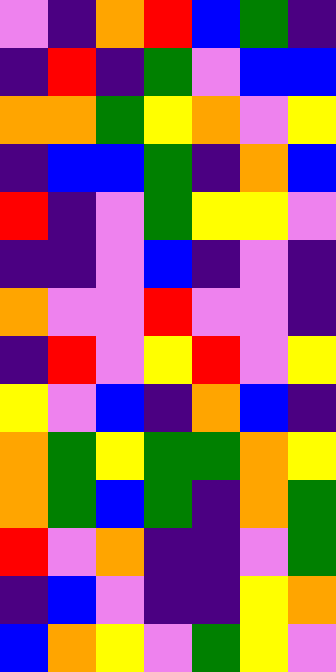[["violet", "indigo", "orange", "red", "blue", "green", "indigo"], ["indigo", "red", "indigo", "green", "violet", "blue", "blue"], ["orange", "orange", "green", "yellow", "orange", "violet", "yellow"], ["indigo", "blue", "blue", "green", "indigo", "orange", "blue"], ["red", "indigo", "violet", "green", "yellow", "yellow", "violet"], ["indigo", "indigo", "violet", "blue", "indigo", "violet", "indigo"], ["orange", "violet", "violet", "red", "violet", "violet", "indigo"], ["indigo", "red", "violet", "yellow", "red", "violet", "yellow"], ["yellow", "violet", "blue", "indigo", "orange", "blue", "indigo"], ["orange", "green", "yellow", "green", "green", "orange", "yellow"], ["orange", "green", "blue", "green", "indigo", "orange", "green"], ["red", "violet", "orange", "indigo", "indigo", "violet", "green"], ["indigo", "blue", "violet", "indigo", "indigo", "yellow", "orange"], ["blue", "orange", "yellow", "violet", "green", "yellow", "violet"]]